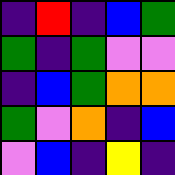[["indigo", "red", "indigo", "blue", "green"], ["green", "indigo", "green", "violet", "violet"], ["indigo", "blue", "green", "orange", "orange"], ["green", "violet", "orange", "indigo", "blue"], ["violet", "blue", "indigo", "yellow", "indigo"]]